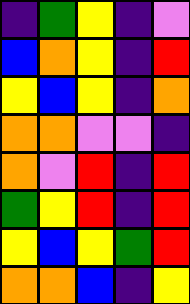[["indigo", "green", "yellow", "indigo", "violet"], ["blue", "orange", "yellow", "indigo", "red"], ["yellow", "blue", "yellow", "indigo", "orange"], ["orange", "orange", "violet", "violet", "indigo"], ["orange", "violet", "red", "indigo", "red"], ["green", "yellow", "red", "indigo", "red"], ["yellow", "blue", "yellow", "green", "red"], ["orange", "orange", "blue", "indigo", "yellow"]]